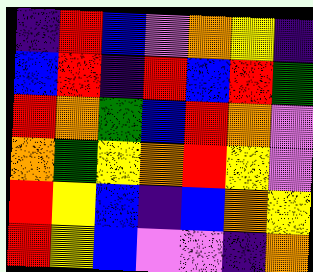[["indigo", "red", "blue", "violet", "orange", "yellow", "indigo"], ["blue", "red", "indigo", "red", "blue", "red", "green"], ["red", "orange", "green", "blue", "red", "orange", "violet"], ["orange", "green", "yellow", "orange", "red", "yellow", "violet"], ["red", "yellow", "blue", "indigo", "blue", "orange", "yellow"], ["red", "yellow", "blue", "violet", "violet", "indigo", "orange"]]